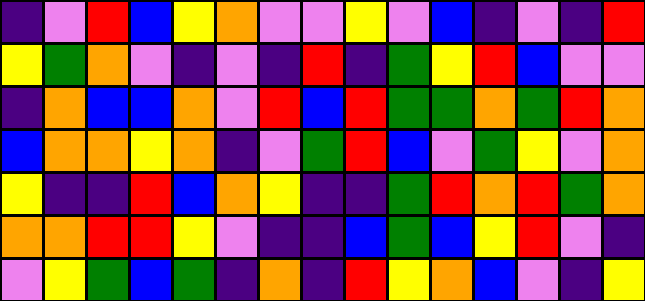[["indigo", "violet", "red", "blue", "yellow", "orange", "violet", "violet", "yellow", "violet", "blue", "indigo", "violet", "indigo", "red"], ["yellow", "green", "orange", "violet", "indigo", "violet", "indigo", "red", "indigo", "green", "yellow", "red", "blue", "violet", "violet"], ["indigo", "orange", "blue", "blue", "orange", "violet", "red", "blue", "red", "green", "green", "orange", "green", "red", "orange"], ["blue", "orange", "orange", "yellow", "orange", "indigo", "violet", "green", "red", "blue", "violet", "green", "yellow", "violet", "orange"], ["yellow", "indigo", "indigo", "red", "blue", "orange", "yellow", "indigo", "indigo", "green", "red", "orange", "red", "green", "orange"], ["orange", "orange", "red", "red", "yellow", "violet", "indigo", "indigo", "blue", "green", "blue", "yellow", "red", "violet", "indigo"], ["violet", "yellow", "green", "blue", "green", "indigo", "orange", "indigo", "red", "yellow", "orange", "blue", "violet", "indigo", "yellow"]]